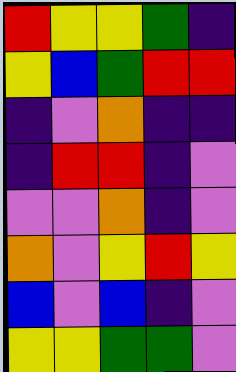[["red", "yellow", "yellow", "green", "indigo"], ["yellow", "blue", "green", "red", "red"], ["indigo", "violet", "orange", "indigo", "indigo"], ["indigo", "red", "red", "indigo", "violet"], ["violet", "violet", "orange", "indigo", "violet"], ["orange", "violet", "yellow", "red", "yellow"], ["blue", "violet", "blue", "indigo", "violet"], ["yellow", "yellow", "green", "green", "violet"]]